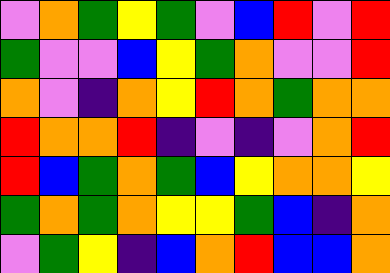[["violet", "orange", "green", "yellow", "green", "violet", "blue", "red", "violet", "red"], ["green", "violet", "violet", "blue", "yellow", "green", "orange", "violet", "violet", "red"], ["orange", "violet", "indigo", "orange", "yellow", "red", "orange", "green", "orange", "orange"], ["red", "orange", "orange", "red", "indigo", "violet", "indigo", "violet", "orange", "red"], ["red", "blue", "green", "orange", "green", "blue", "yellow", "orange", "orange", "yellow"], ["green", "orange", "green", "orange", "yellow", "yellow", "green", "blue", "indigo", "orange"], ["violet", "green", "yellow", "indigo", "blue", "orange", "red", "blue", "blue", "orange"]]